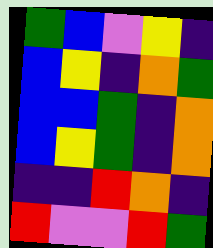[["green", "blue", "violet", "yellow", "indigo"], ["blue", "yellow", "indigo", "orange", "green"], ["blue", "blue", "green", "indigo", "orange"], ["blue", "yellow", "green", "indigo", "orange"], ["indigo", "indigo", "red", "orange", "indigo"], ["red", "violet", "violet", "red", "green"]]